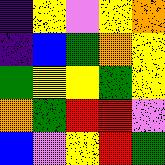[["indigo", "yellow", "violet", "yellow", "orange"], ["indigo", "blue", "green", "orange", "yellow"], ["green", "yellow", "yellow", "green", "yellow"], ["orange", "green", "red", "red", "violet"], ["blue", "violet", "yellow", "red", "green"]]